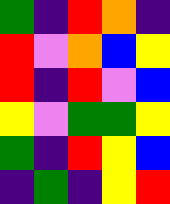[["green", "indigo", "red", "orange", "indigo"], ["red", "violet", "orange", "blue", "yellow"], ["red", "indigo", "red", "violet", "blue"], ["yellow", "violet", "green", "green", "yellow"], ["green", "indigo", "red", "yellow", "blue"], ["indigo", "green", "indigo", "yellow", "red"]]